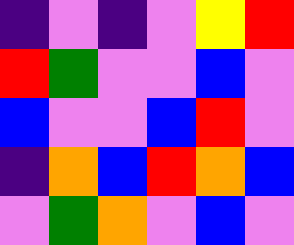[["indigo", "violet", "indigo", "violet", "yellow", "red"], ["red", "green", "violet", "violet", "blue", "violet"], ["blue", "violet", "violet", "blue", "red", "violet"], ["indigo", "orange", "blue", "red", "orange", "blue"], ["violet", "green", "orange", "violet", "blue", "violet"]]